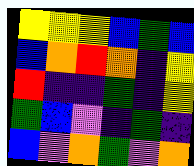[["yellow", "yellow", "yellow", "blue", "green", "blue"], ["blue", "orange", "red", "orange", "indigo", "yellow"], ["red", "indigo", "indigo", "green", "indigo", "yellow"], ["green", "blue", "violet", "indigo", "green", "indigo"], ["blue", "violet", "orange", "green", "violet", "orange"]]